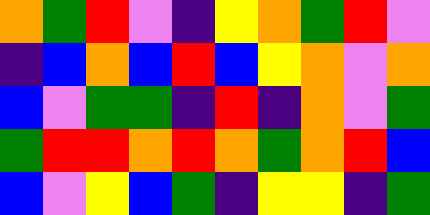[["orange", "green", "red", "violet", "indigo", "yellow", "orange", "green", "red", "violet"], ["indigo", "blue", "orange", "blue", "red", "blue", "yellow", "orange", "violet", "orange"], ["blue", "violet", "green", "green", "indigo", "red", "indigo", "orange", "violet", "green"], ["green", "red", "red", "orange", "red", "orange", "green", "orange", "red", "blue"], ["blue", "violet", "yellow", "blue", "green", "indigo", "yellow", "yellow", "indigo", "green"]]